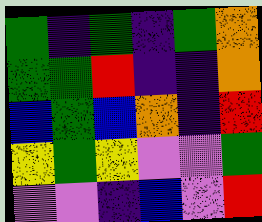[["green", "indigo", "green", "indigo", "green", "orange"], ["green", "green", "red", "indigo", "indigo", "orange"], ["blue", "green", "blue", "orange", "indigo", "red"], ["yellow", "green", "yellow", "violet", "violet", "green"], ["violet", "violet", "indigo", "blue", "violet", "red"]]